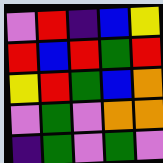[["violet", "red", "indigo", "blue", "yellow"], ["red", "blue", "red", "green", "red"], ["yellow", "red", "green", "blue", "orange"], ["violet", "green", "violet", "orange", "orange"], ["indigo", "green", "violet", "green", "violet"]]